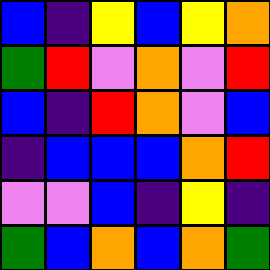[["blue", "indigo", "yellow", "blue", "yellow", "orange"], ["green", "red", "violet", "orange", "violet", "red"], ["blue", "indigo", "red", "orange", "violet", "blue"], ["indigo", "blue", "blue", "blue", "orange", "red"], ["violet", "violet", "blue", "indigo", "yellow", "indigo"], ["green", "blue", "orange", "blue", "orange", "green"]]